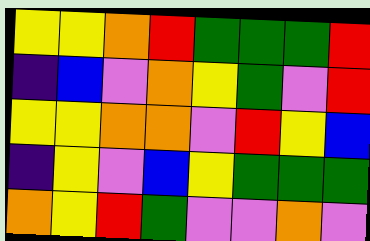[["yellow", "yellow", "orange", "red", "green", "green", "green", "red"], ["indigo", "blue", "violet", "orange", "yellow", "green", "violet", "red"], ["yellow", "yellow", "orange", "orange", "violet", "red", "yellow", "blue"], ["indigo", "yellow", "violet", "blue", "yellow", "green", "green", "green"], ["orange", "yellow", "red", "green", "violet", "violet", "orange", "violet"]]